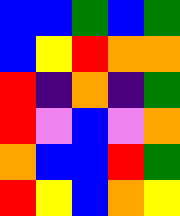[["blue", "blue", "green", "blue", "green"], ["blue", "yellow", "red", "orange", "orange"], ["red", "indigo", "orange", "indigo", "green"], ["red", "violet", "blue", "violet", "orange"], ["orange", "blue", "blue", "red", "green"], ["red", "yellow", "blue", "orange", "yellow"]]